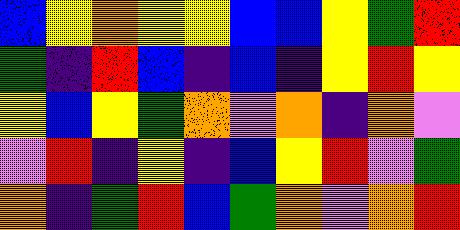[["blue", "yellow", "orange", "yellow", "yellow", "blue", "blue", "yellow", "green", "red"], ["green", "indigo", "red", "blue", "indigo", "blue", "indigo", "yellow", "red", "yellow"], ["yellow", "blue", "yellow", "green", "orange", "violet", "orange", "indigo", "orange", "violet"], ["violet", "red", "indigo", "yellow", "indigo", "blue", "yellow", "red", "violet", "green"], ["orange", "indigo", "green", "red", "blue", "green", "orange", "violet", "orange", "red"]]